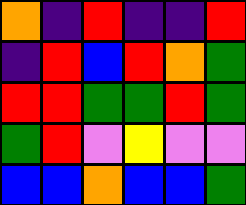[["orange", "indigo", "red", "indigo", "indigo", "red"], ["indigo", "red", "blue", "red", "orange", "green"], ["red", "red", "green", "green", "red", "green"], ["green", "red", "violet", "yellow", "violet", "violet"], ["blue", "blue", "orange", "blue", "blue", "green"]]